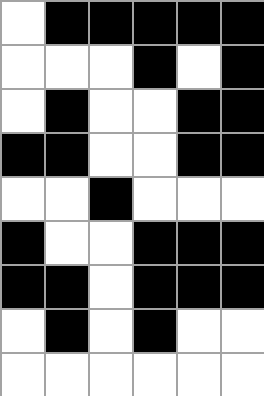[["white", "black", "black", "black", "black", "black"], ["white", "white", "white", "black", "white", "black"], ["white", "black", "white", "white", "black", "black"], ["black", "black", "white", "white", "black", "black"], ["white", "white", "black", "white", "white", "white"], ["black", "white", "white", "black", "black", "black"], ["black", "black", "white", "black", "black", "black"], ["white", "black", "white", "black", "white", "white"], ["white", "white", "white", "white", "white", "white"]]